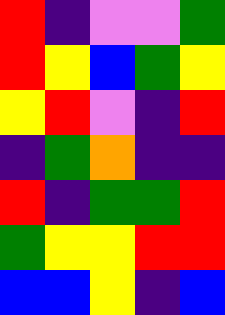[["red", "indigo", "violet", "violet", "green"], ["red", "yellow", "blue", "green", "yellow"], ["yellow", "red", "violet", "indigo", "red"], ["indigo", "green", "orange", "indigo", "indigo"], ["red", "indigo", "green", "green", "red"], ["green", "yellow", "yellow", "red", "red"], ["blue", "blue", "yellow", "indigo", "blue"]]